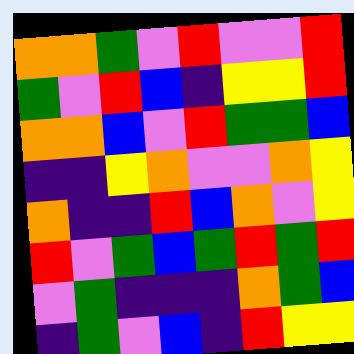[["orange", "orange", "green", "violet", "red", "violet", "violet", "red"], ["green", "violet", "red", "blue", "indigo", "yellow", "yellow", "red"], ["orange", "orange", "blue", "violet", "red", "green", "green", "blue"], ["indigo", "indigo", "yellow", "orange", "violet", "violet", "orange", "yellow"], ["orange", "indigo", "indigo", "red", "blue", "orange", "violet", "yellow"], ["red", "violet", "green", "blue", "green", "red", "green", "red"], ["violet", "green", "indigo", "indigo", "indigo", "orange", "green", "blue"], ["indigo", "green", "violet", "blue", "indigo", "red", "yellow", "yellow"]]